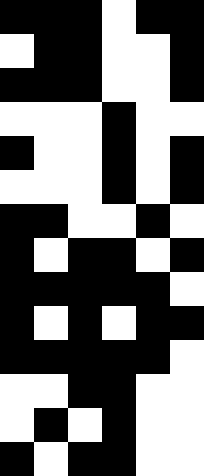[["black", "black", "black", "white", "black", "black"], ["white", "black", "black", "white", "white", "black"], ["black", "black", "black", "white", "white", "black"], ["white", "white", "white", "black", "white", "white"], ["black", "white", "white", "black", "white", "black"], ["white", "white", "white", "black", "white", "black"], ["black", "black", "white", "white", "black", "white"], ["black", "white", "black", "black", "white", "black"], ["black", "black", "black", "black", "black", "white"], ["black", "white", "black", "white", "black", "black"], ["black", "black", "black", "black", "black", "white"], ["white", "white", "black", "black", "white", "white"], ["white", "black", "white", "black", "white", "white"], ["black", "white", "black", "black", "white", "white"]]